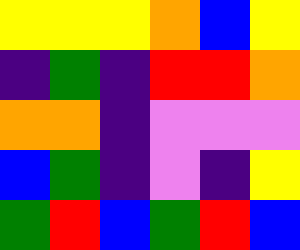[["yellow", "yellow", "yellow", "orange", "blue", "yellow"], ["indigo", "green", "indigo", "red", "red", "orange"], ["orange", "orange", "indigo", "violet", "violet", "violet"], ["blue", "green", "indigo", "violet", "indigo", "yellow"], ["green", "red", "blue", "green", "red", "blue"]]